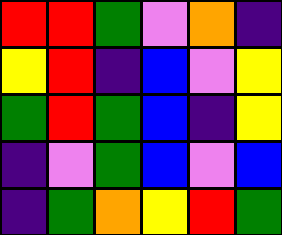[["red", "red", "green", "violet", "orange", "indigo"], ["yellow", "red", "indigo", "blue", "violet", "yellow"], ["green", "red", "green", "blue", "indigo", "yellow"], ["indigo", "violet", "green", "blue", "violet", "blue"], ["indigo", "green", "orange", "yellow", "red", "green"]]